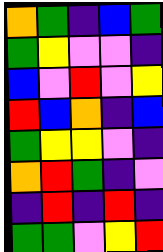[["orange", "green", "indigo", "blue", "green"], ["green", "yellow", "violet", "violet", "indigo"], ["blue", "violet", "red", "violet", "yellow"], ["red", "blue", "orange", "indigo", "blue"], ["green", "yellow", "yellow", "violet", "indigo"], ["orange", "red", "green", "indigo", "violet"], ["indigo", "red", "indigo", "red", "indigo"], ["green", "green", "violet", "yellow", "red"]]